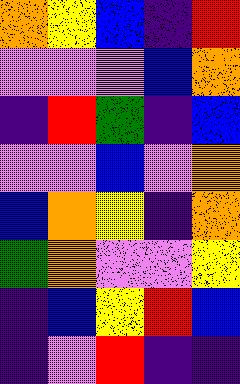[["orange", "yellow", "blue", "indigo", "red"], ["violet", "violet", "violet", "blue", "orange"], ["indigo", "red", "green", "indigo", "blue"], ["violet", "violet", "blue", "violet", "orange"], ["blue", "orange", "yellow", "indigo", "orange"], ["green", "orange", "violet", "violet", "yellow"], ["indigo", "blue", "yellow", "red", "blue"], ["indigo", "violet", "red", "indigo", "indigo"]]